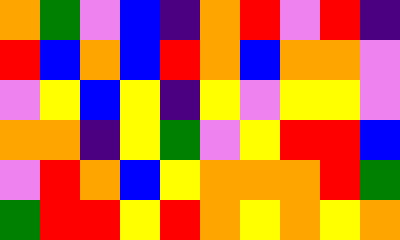[["orange", "green", "violet", "blue", "indigo", "orange", "red", "violet", "red", "indigo"], ["red", "blue", "orange", "blue", "red", "orange", "blue", "orange", "orange", "violet"], ["violet", "yellow", "blue", "yellow", "indigo", "yellow", "violet", "yellow", "yellow", "violet"], ["orange", "orange", "indigo", "yellow", "green", "violet", "yellow", "red", "red", "blue"], ["violet", "red", "orange", "blue", "yellow", "orange", "orange", "orange", "red", "green"], ["green", "red", "red", "yellow", "red", "orange", "yellow", "orange", "yellow", "orange"]]